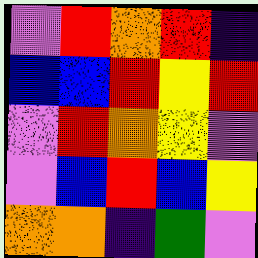[["violet", "red", "orange", "red", "indigo"], ["blue", "blue", "red", "yellow", "red"], ["violet", "red", "orange", "yellow", "violet"], ["violet", "blue", "red", "blue", "yellow"], ["orange", "orange", "indigo", "green", "violet"]]